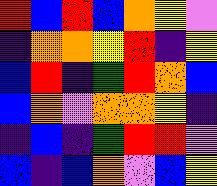[["red", "blue", "red", "blue", "orange", "yellow", "violet"], ["indigo", "orange", "orange", "yellow", "red", "indigo", "yellow"], ["blue", "red", "indigo", "green", "red", "orange", "blue"], ["blue", "orange", "violet", "orange", "orange", "yellow", "indigo"], ["indigo", "blue", "indigo", "green", "red", "red", "violet"], ["blue", "indigo", "blue", "orange", "violet", "blue", "yellow"]]